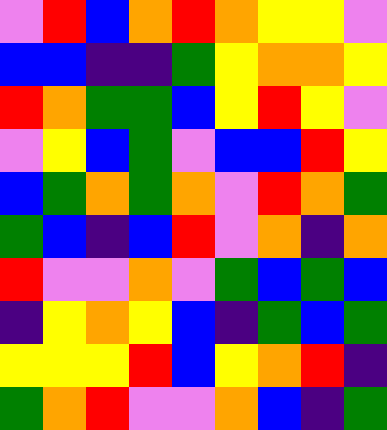[["violet", "red", "blue", "orange", "red", "orange", "yellow", "yellow", "violet"], ["blue", "blue", "indigo", "indigo", "green", "yellow", "orange", "orange", "yellow"], ["red", "orange", "green", "green", "blue", "yellow", "red", "yellow", "violet"], ["violet", "yellow", "blue", "green", "violet", "blue", "blue", "red", "yellow"], ["blue", "green", "orange", "green", "orange", "violet", "red", "orange", "green"], ["green", "blue", "indigo", "blue", "red", "violet", "orange", "indigo", "orange"], ["red", "violet", "violet", "orange", "violet", "green", "blue", "green", "blue"], ["indigo", "yellow", "orange", "yellow", "blue", "indigo", "green", "blue", "green"], ["yellow", "yellow", "yellow", "red", "blue", "yellow", "orange", "red", "indigo"], ["green", "orange", "red", "violet", "violet", "orange", "blue", "indigo", "green"]]